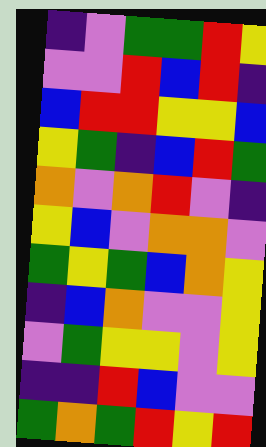[["indigo", "violet", "green", "green", "red", "yellow"], ["violet", "violet", "red", "blue", "red", "indigo"], ["blue", "red", "red", "yellow", "yellow", "blue"], ["yellow", "green", "indigo", "blue", "red", "green"], ["orange", "violet", "orange", "red", "violet", "indigo"], ["yellow", "blue", "violet", "orange", "orange", "violet"], ["green", "yellow", "green", "blue", "orange", "yellow"], ["indigo", "blue", "orange", "violet", "violet", "yellow"], ["violet", "green", "yellow", "yellow", "violet", "yellow"], ["indigo", "indigo", "red", "blue", "violet", "violet"], ["green", "orange", "green", "red", "yellow", "red"]]